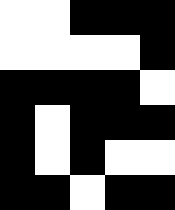[["white", "white", "black", "black", "black"], ["white", "white", "white", "white", "black"], ["black", "black", "black", "black", "white"], ["black", "white", "black", "black", "black"], ["black", "white", "black", "white", "white"], ["black", "black", "white", "black", "black"]]